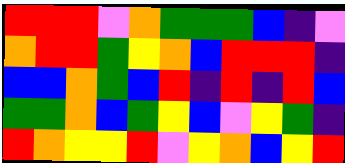[["red", "red", "red", "violet", "orange", "green", "green", "green", "blue", "indigo", "violet"], ["orange", "red", "red", "green", "yellow", "orange", "blue", "red", "red", "red", "indigo"], ["blue", "blue", "orange", "green", "blue", "red", "indigo", "red", "indigo", "red", "blue"], ["green", "green", "orange", "blue", "green", "yellow", "blue", "violet", "yellow", "green", "indigo"], ["red", "orange", "yellow", "yellow", "red", "violet", "yellow", "orange", "blue", "yellow", "red"]]